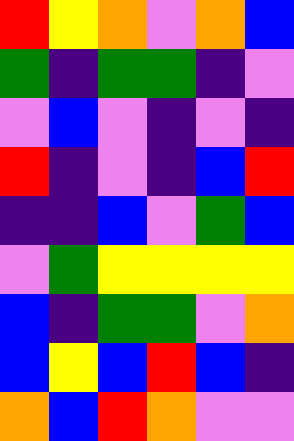[["red", "yellow", "orange", "violet", "orange", "blue"], ["green", "indigo", "green", "green", "indigo", "violet"], ["violet", "blue", "violet", "indigo", "violet", "indigo"], ["red", "indigo", "violet", "indigo", "blue", "red"], ["indigo", "indigo", "blue", "violet", "green", "blue"], ["violet", "green", "yellow", "yellow", "yellow", "yellow"], ["blue", "indigo", "green", "green", "violet", "orange"], ["blue", "yellow", "blue", "red", "blue", "indigo"], ["orange", "blue", "red", "orange", "violet", "violet"]]